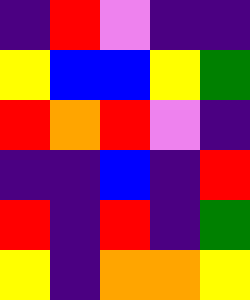[["indigo", "red", "violet", "indigo", "indigo"], ["yellow", "blue", "blue", "yellow", "green"], ["red", "orange", "red", "violet", "indigo"], ["indigo", "indigo", "blue", "indigo", "red"], ["red", "indigo", "red", "indigo", "green"], ["yellow", "indigo", "orange", "orange", "yellow"]]